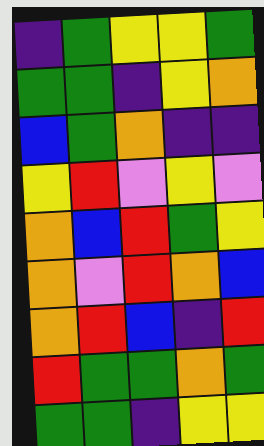[["indigo", "green", "yellow", "yellow", "green"], ["green", "green", "indigo", "yellow", "orange"], ["blue", "green", "orange", "indigo", "indigo"], ["yellow", "red", "violet", "yellow", "violet"], ["orange", "blue", "red", "green", "yellow"], ["orange", "violet", "red", "orange", "blue"], ["orange", "red", "blue", "indigo", "red"], ["red", "green", "green", "orange", "green"], ["green", "green", "indigo", "yellow", "yellow"]]